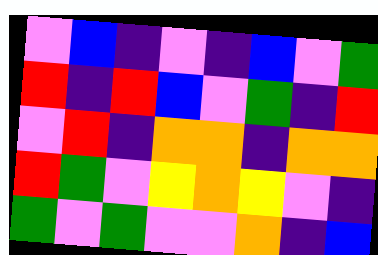[["violet", "blue", "indigo", "violet", "indigo", "blue", "violet", "green"], ["red", "indigo", "red", "blue", "violet", "green", "indigo", "red"], ["violet", "red", "indigo", "orange", "orange", "indigo", "orange", "orange"], ["red", "green", "violet", "yellow", "orange", "yellow", "violet", "indigo"], ["green", "violet", "green", "violet", "violet", "orange", "indigo", "blue"]]